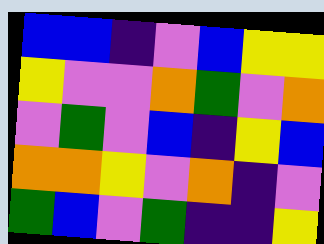[["blue", "blue", "indigo", "violet", "blue", "yellow", "yellow"], ["yellow", "violet", "violet", "orange", "green", "violet", "orange"], ["violet", "green", "violet", "blue", "indigo", "yellow", "blue"], ["orange", "orange", "yellow", "violet", "orange", "indigo", "violet"], ["green", "blue", "violet", "green", "indigo", "indigo", "yellow"]]